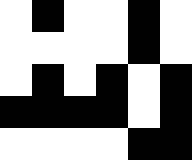[["white", "black", "white", "white", "black", "white"], ["white", "white", "white", "white", "black", "white"], ["white", "black", "white", "black", "white", "black"], ["black", "black", "black", "black", "white", "black"], ["white", "white", "white", "white", "black", "black"]]